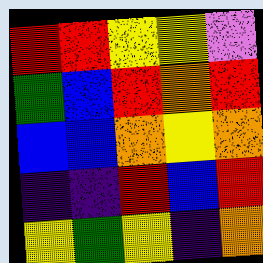[["red", "red", "yellow", "yellow", "violet"], ["green", "blue", "red", "orange", "red"], ["blue", "blue", "orange", "yellow", "orange"], ["indigo", "indigo", "red", "blue", "red"], ["yellow", "green", "yellow", "indigo", "orange"]]